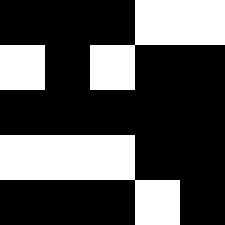[["black", "black", "black", "white", "white"], ["white", "black", "white", "black", "black"], ["black", "black", "black", "black", "black"], ["white", "white", "white", "black", "black"], ["black", "black", "black", "white", "black"]]